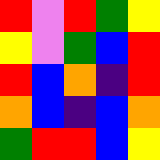[["red", "violet", "red", "green", "yellow"], ["yellow", "violet", "green", "blue", "red"], ["red", "blue", "orange", "indigo", "red"], ["orange", "blue", "indigo", "blue", "orange"], ["green", "red", "red", "blue", "yellow"]]